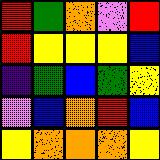[["red", "green", "orange", "violet", "red"], ["red", "yellow", "yellow", "yellow", "blue"], ["indigo", "green", "blue", "green", "yellow"], ["violet", "blue", "orange", "red", "blue"], ["yellow", "orange", "orange", "orange", "yellow"]]